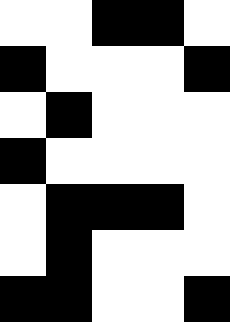[["white", "white", "black", "black", "white"], ["black", "white", "white", "white", "black"], ["white", "black", "white", "white", "white"], ["black", "white", "white", "white", "white"], ["white", "black", "black", "black", "white"], ["white", "black", "white", "white", "white"], ["black", "black", "white", "white", "black"]]